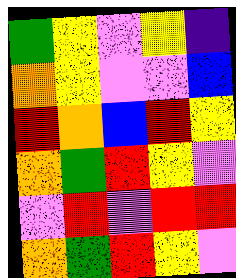[["green", "yellow", "violet", "yellow", "indigo"], ["orange", "yellow", "violet", "violet", "blue"], ["red", "orange", "blue", "red", "yellow"], ["orange", "green", "red", "yellow", "violet"], ["violet", "red", "violet", "red", "red"], ["orange", "green", "red", "yellow", "violet"]]